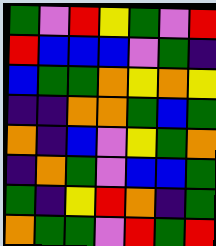[["green", "violet", "red", "yellow", "green", "violet", "red"], ["red", "blue", "blue", "blue", "violet", "green", "indigo"], ["blue", "green", "green", "orange", "yellow", "orange", "yellow"], ["indigo", "indigo", "orange", "orange", "green", "blue", "green"], ["orange", "indigo", "blue", "violet", "yellow", "green", "orange"], ["indigo", "orange", "green", "violet", "blue", "blue", "green"], ["green", "indigo", "yellow", "red", "orange", "indigo", "green"], ["orange", "green", "green", "violet", "red", "green", "red"]]